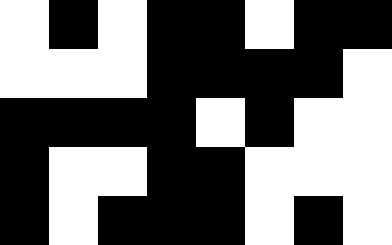[["white", "black", "white", "black", "black", "white", "black", "black"], ["white", "white", "white", "black", "black", "black", "black", "white"], ["black", "black", "black", "black", "white", "black", "white", "white"], ["black", "white", "white", "black", "black", "white", "white", "white"], ["black", "white", "black", "black", "black", "white", "black", "white"]]